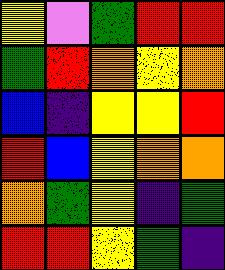[["yellow", "violet", "green", "red", "red"], ["green", "red", "orange", "yellow", "orange"], ["blue", "indigo", "yellow", "yellow", "red"], ["red", "blue", "yellow", "orange", "orange"], ["orange", "green", "yellow", "indigo", "green"], ["red", "red", "yellow", "green", "indigo"]]